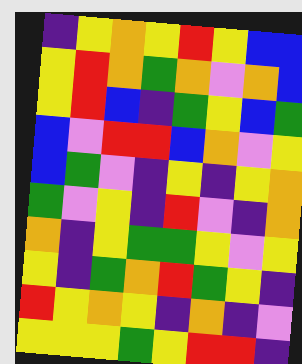[["indigo", "yellow", "orange", "yellow", "red", "yellow", "blue", "blue"], ["yellow", "red", "orange", "green", "orange", "violet", "orange", "blue"], ["yellow", "red", "blue", "indigo", "green", "yellow", "blue", "green"], ["blue", "violet", "red", "red", "blue", "orange", "violet", "yellow"], ["blue", "green", "violet", "indigo", "yellow", "indigo", "yellow", "orange"], ["green", "violet", "yellow", "indigo", "red", "violet", "indigo", "orange"], ["orange", "indigo", "yellow", "green", "green", "yellow", "violet", "yellow"], ["yellow", "indigo", "green", "orange", "red", "green", "yellow", "indigo"], ["red", "yellow", "orange", "yellow", "indigo", "orange", "indigo", "violet"], ["yellow", "yellow", "yellow", "green", "yellow", "red", "red", "indigo"]]